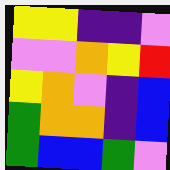[["yellow", "yellow", "indigo", "indigo", "violet"], ["violet", "violet", "orange", "yellow", "red"], ["yellow", "orange", "violet", "indigo", "blue"], ["green", "orange", "orange", "indigo", "blue"], ["green", "blue", "blue", "green", "violet"]]